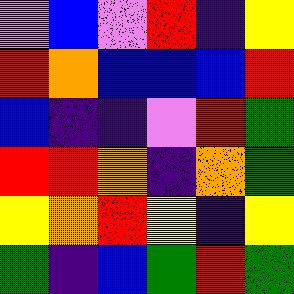[["violet", "blue", "violet", "red", "indigo", "yellow"], ["red", "orange", "blue", "blue", "blue", "red"], ["blue", "indigo", "indigo", "violet", "red", "green"], ["red", "red", "orange", "indigo", "orange", "green"], ["yellow", "orange", "red", "yellow", "indigo", "yellow"], ["green", "indigo", "blue", "green", "red", "green"]]